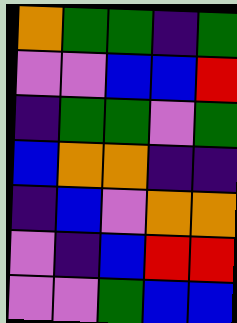[["orange", "green", "green", "indigo", "green"], ["violet", "violet", "blue", "blue", "red"], ["indigo", "green", "green", "violet", "green"], ["blue", "orange", "orange", "indigo", "indigo"], ["indigo", "blue", "violet", "orange", "orange"], ["violet", "indigo", "blue", "red", "red"], ["violet", "violet", "green", "blue", "blue"]]